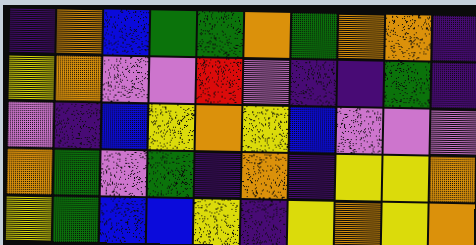[["indigo", "orange", "blue", "green", "green", "orange", "green", "orange", "orange", "indigo"], ["yellow", "orange", "violet", "violet", "red", "violet", "indigo", "indigo", "green", "indigo"], ["violet", "indigo", "blue", "yellow", "orange", "yellow", "blue", "violet", "violet", "violet"], ["orange", "green", "violet", "green", "indigo", "orange", "indigo", "yellow", "yellow", "orange"], ["yellow", "green", "blue", "blue", "yellow", "indigo", "yellow", "orange", "yellow", "orange"]]